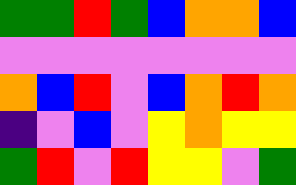[["green", "green", "red", "green", "blue", "orange", "orange", "blue"], ["violet", "violet", "violet", "violet", "violet", "violet", "violet", "violet"], ["orange", "blue", "red", "violet", "blue", "orange", "red", "orange"], ["indigo", "violet", "blue", "violet", "yellow", "orange", "yellow", "yellow"], ["green", "red", "violet", "red", "yellow", "yellow", "violet", "green"]]